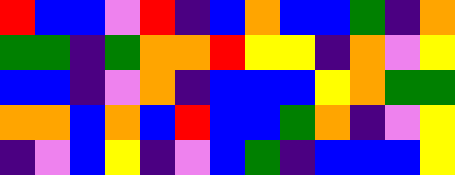[["red", "blue", "blue", "violet", "red", "indigo", "blue", "orange", "blue", "blue", "green", "indigo", "orange"], ["green", "green", "indigo", "green", "orange", "orange", "red", "yellow", "yellow", "indigo", "orange", "violet", "yellow"], ["blue", "blue", "indigo", "violet", "orange", "indigo", "blue", "blue", "blue", "yellow", "orange", "green", "green"], ["orange", "orange", "blue", "orange", "blue", "red", "blue", "blue", "green", "orange", "indigo", "violet", "yellow"], ["indigo", "violet", "blue", "yellow", "indigo", "violet", "blue", "green", "indigo", "blue", "blue", "blue", "yellow"]]